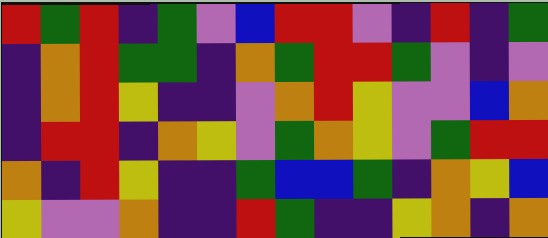[["red", "green", "red", "indigo", "green", "violet", "blue", "red", "red", "violet", "indigo", "red", "indigo", "green"], ["indigo", "orange", "red", "green", "green", "indigo", "orange", "green", "red", "red", "green", "violet", "indigo", "violet"], ["indigo", "orange", "red", "yellow", "indigo", "indigo", "violet", "orange", "red", "yellow", "violet", "violet", "blue", "orange"], ["indigo", "red", "red", "indigo", "orange", "yellow", "violet", "green", "orange", "yellow", "violet", "green", "red", "red"], ["orange", "indigo", "red", "yellow", "indigo", "indigo", "green", "blue", "blue", "green", "indigo", "orange", "yellow", "blue"], ["yellow", "violet", "violet", "orange", "indigo", "indigo", "red", "green", "indigo", "indigo", "yellow", "orange", "indigo", "orange"]]